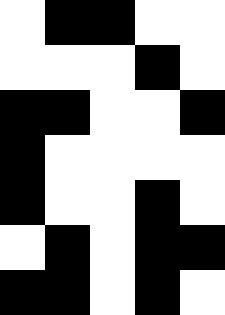[["white", "black", "black", "white", "white"], ["white", "white", "white", "black", "white"], ["black", "black", "white", "white", "black"], ["black", "white", "white", "white", "white"], ["black", "white", "white", "black", "white"], ["white", "black", "white", "black", "black"], ["black", "black", "white", "black", "white"]]